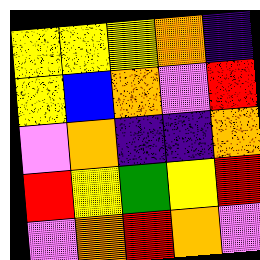[["yellow", "yellow", "yellow", "orange", "indigo"], ["yellow", "blue", "orange", "violet", "red"], ["violet", "orange", "indigo", "indigo", "orange"], ["red", "yellow", "green", "yellow", "red"], ["violet", "orange", "red", "orange", "violet"]]